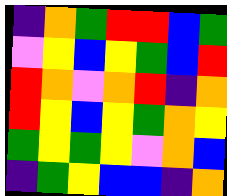[["indigo", "orange", "green", "red", "red", "blue", "green"], ["violet", "yellow", "blue", "yellow", "green", "blue", "red"], ["red", "orange", "violet", "orange", "red", "indigo", "orange"], ["red", "yellow", "blue", "yellow", "green", "orange", "yellow"], ["green", "yellow", "green", "yellow", "violet", "orange", "blue"], ["indigo", "green", "yellow", "blue", "blue", "indigo", "orange"]]